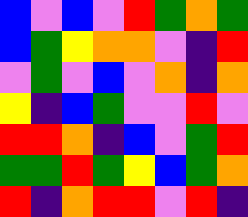[["blue", "violet", "blue", "violet", "red", "green", "orange", "green"], ["blue", "green", "yellow", "orange", "orange", "violet", "indigo", "red"], ["violet", "green", "violet", "blue", "violet", "orange", "indigo", "orange"], ["yellow", "indigo", "blue", "green", "violet", "violet", "red", "violet"], ["red", "red", "orange", "indigo", "blue", "violet", "green", "red"], ["green", "green", "red", "green", "yellow", "blue", "green", "orange"], ["red", "indigo", "orange", "red", "red", "violet", "red", "indigo"]]